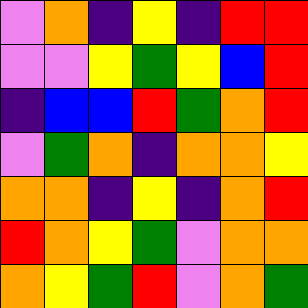[["violet", "orange", "indigo", "yellow", "indigo", "red", "red"], ["violet", "violet", "yellow", "green", "yellow", "blue", "red"], ["indigo", "blue", "blue", "red", "green", "orange", "red"], ["violet", "green", "orange", "indigo", "orange", "orange", "yellow"], ["orange", "orange", "indigo", "yellow", "indigo", "orange", "red"], ["red", "orange", "yellow", "green", "violet", "orange", "orange"], ["orange", "yellow", "green", "red", "violet", "orange", "green"]]